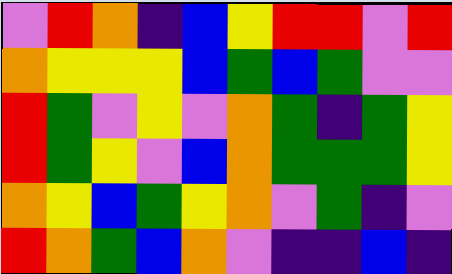[["violet", "red", "orange", "indigo", "blue", "yellow", "red", "red", "violet", "red"], ["orange", "yellow", "yellow", "yellow", "blue", "green", "blue", "green", "violet", "violet"], ["red", "green", "violet", "yellow", "violet", "orange", "green", "indigo", "green", "yellow"], ["red", "green", "yellow", "violet", "blue", "orange", "green", "green", "green", "yellow"], ["orange", "yellow", "blue", "green", "yellow", "orange", "violet", "green", "indigo", "violet"], ["red", "orange", "green", "blue", "orange", "violet", "indigo", "indigo", "blue", "indigo"]]